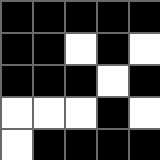[["black", "black", "black", "black", "black"], ["black", "black", "white", "black", "white"], ["black", "black", "black", "white", "black"], ["white", "white", "white", "black", "white"], ["white", "black", "black", "black", "black"]]